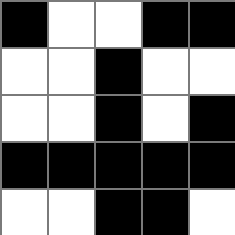[["black", "white", "white", "black", "black"], ["white", "white", "black", "white", "white"], ["white", "white", "black", "white", "black"], ["black", "black", "black", "black", "black"], ["white", "white", "black", "black", "white"]]